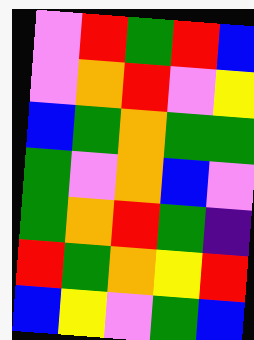[["violet", "red", "green", "red", "blue"], ["violet", "orange", "red", "violet", "yellow"], ["blue", "green", "orange", "green", "green"], ["green", "violet", "orange", "blue", "violet"], ["green", "orange", "red", "green", "indigo"], ["red", "green", "orange", "yellow", "red"], ["blue", "yellow", "violet", "green", "blue"]]